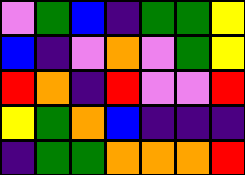[["violet", "green", "blue", "indigo", "green", "green", "yellow"], ["blue", "indigo", "violet", "orange", "violet", "green", "yellow"], ["red", "orange", "indigo", "red", "violet", "violet", "red"], ["yellow", "green", "orange", "blue", "indigo", "indigo", "indigo"], ["indigo", "green", "green", "orange", "orange", "orange", "red"]]